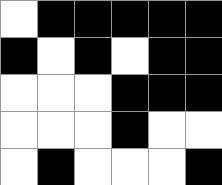[["white", "black", "black", "black", "black", "black"], ["black", "white", "black", "white", "black", "black"], ["white", "white", "white", "black", "black", "black"], ["white", "white", "white", "black", "white", "white"], ["white", "black", "white", "white", "white", "black"]]